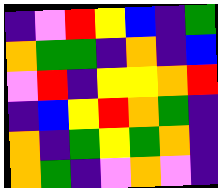[["indigo", "violet", "red", "yellow", "blue", "indigo", "green"], ["orange", "green", "green", "indigo", "orange", "indigo", "blue"], ["violet", "red", "indigo", "yellow", "yellow", "orange", "red"], ["indigo", "blue", "yellow", "red", "orange", "green", "indigo"], ["orange", "indigo", "green", "yellow", "green", "orange", "indigo"], ["orange", "green", "indigo", "violet", "orange", "violet", "indigo"]]